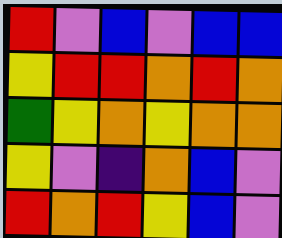[["red", "violet", "blue", "violet", "blue", "blue"], ["yellow", "red", "red", "orange", "red", "orange"], ["green", "yellow", "orange", "yellow", "orange", "orange"], ["yellow", "violet", "indigo", "orange", "blue", "violet"], ["red", "orange", "red", "yellow", "blue", "violet"]]